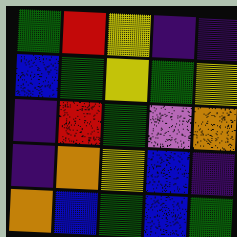[["green", "red", "yellow", "indigo", "indigo"], ["blue", "green", "yellow", "green", "yellow"], ["indigo", "red", "green", "violet", "orange"], ["indigo", "orange", "yellow", "blue", "indigo"], ["orange", "blue", "green", "blue", "green"]]